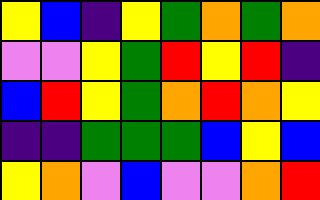[["yellow", "blue", "indigo", "yellow", "green", "orange", "green", "orange"], ["violet", "violet", "yellow", "green", "red", "yellow", "red", "indigo"], ["blue", "red", "yellow", "green", "orange", "red", "orange", "yellow"], ["indigo", "indigo", "green", "green", "green", "blue", "yellow", "blue"], ["yellow", "orange", "violet", "blue", "violet", "violet", "orange", "red"]]